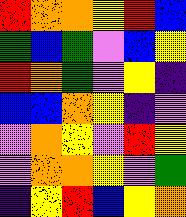[["red", "orange", "orange", "yellow", "red", "blue"], ["green", "blue", "green", "violet", "blue", "yellow"], ["red", "orange", "green", "violet", "yellow", "indigo"], ["blue", "blue", "orange", "yellow", "indigo", "violet"], ["violet", "orange", "yellow", "violet", "red", "yellow"], ["violet", "orange", "orange", "yellow", "violet", "green"], ["indigo", "yellow", "red", "blue", "yellow", "orange"]]